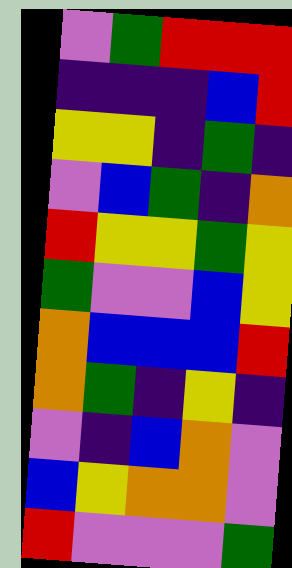[["violet", "green", "red", "red", "red"], ["indigo", "indigo", "indigo", "blue", "red"], ["yellow", "yellow", "indigo", "green", "indigo"], ["violet", "blue", "green", "indigo", "orange"], ["red", "yellow", "yellow", "green", "yellow"], ["green", "violet", "violet", "blue", "yellow"], ["orange", "blue", "blue", "blue", "red"], ["orange", "green", "indigo", "yellow", "indigo"], ["violet", "indigo", "blue", "orange", "violet"], ["blue", "yellow", "orange", "orange", "violet"], ["red", "violet", "violet", "violet", "green"]]